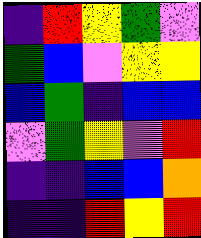[["indigo", "red", "yellow", "green", "violet"], ["green", "blue", "violet", "yellow", "yellow"], ["blue", "green", "indigo", "blue", "blue"], ["violet", "green", "yellow", "violet", "red"], ["indigo", "indigo", "blue", "blue", "orange"], ["indigo", "indigo", "red", "yellow", "red"]]